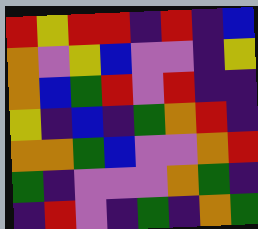[["red", "yellow", "red", "red", "indigo", "red", "indigo", "blue"], ["orange", "violet", "yellow", "blue", "violet", "violet", "indigo", "yellow"], ["orange", "blue", "green", "red", "violet", "red", "indigo", "indigo"], ["yellow", "indigo", "blue", "indigo", "green", "orange", "red", "indigo"], ["orange", "orange", "green", "blue", "violet", "violet", "orange", "red"], ["green", "indigo", "violet", "violet", "violet", "orange", "green", "indigo"], ["indigo", "red", "violet", "indigo", "green", "indigo", "orange", "green"]]